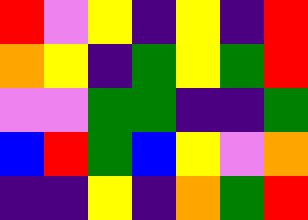[["red", "violet", "yellow", "indigo", "yellow", "indigo", "red"], ["orange", "yellow", "indigo", "green", "yellow", "green", "red"], ["violet", "violet", "green", "green", "indigo", "indigo", "green"], ["blue", "red", "green", "blue", "yellow", "violet", "orange"], ["indigo", "indigo", "yellow", "indigo", "orange", "green", "red"]]